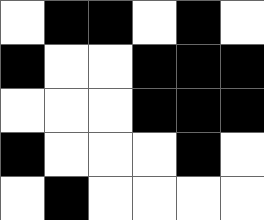[["white", "black", "black", "white", "black", "white"], ["black", "white", "white", "black", "black", "black"], ["white", "white", "white", "black", "black", "black"], ["black", "white", "white", "white", "black", "white"], ["white", "black", "white", "white", "white", "white"]]